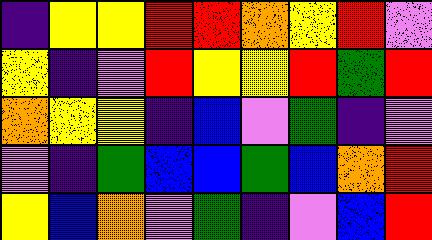[["indigo", "yellow", "yellow", "red", "red", "orange", "yellow", "red", "violet"], ["yellow", "indigo", "violet", "red", "yellow", "yellow", "red", "green", "red"], ["orange", "yellow", "yellow", "indigo", "blue", "violet", "green", "indigo", "violet"], ["violet", "indigo", "green", "blue", "blue", "green", "blue", "orange", "red"], ["yellow", "blue", "orange", "violet", "green", "indigo", "violet", "blue", "red"]]